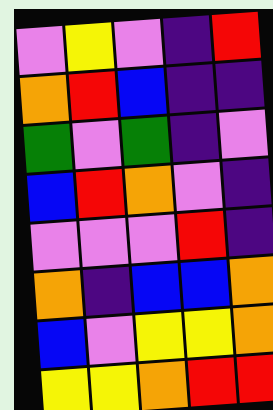[["violet", "yellow", "violet", "indigo", "red"], ["orange", "red", "blue", "indigo", "indigo"], ["green", "violet", "green", "indigo", "violet"], ["blue", "red", "orange", "violet", "indigo"], ["violet", "violet", "violet", "red", "indigo"], ["orange", "indigo", "blue", "blue", "orange"], ["blue", "violet", "yellow", "yellow", "orange"], ["yellow", "yellow", "orange", "red", "red"]]